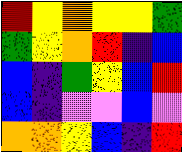[["red", "yellow", "orange", "yellow", "yellow", "green"], ["green", "yellow", "orange", "red", "indigo", "blue"], ["blue", "indigo", "green", "yellow", "blue", "red"], ["blue", "indigo", "violet", "violet", "blue", "violet"], ["orange", "orange", "yellow", "blue", "indigo", "red"]]